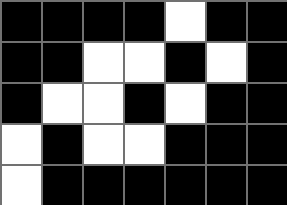[["black", "black", "black", "black", "white", "black", "black"], ["black", "black", "white", "white", "black", "white", "black"], ["black", "white", "white", "black", "white", "black", "black"], ["white", "black", "white", "white", "black", "black", "black"], ["white", "black", "black", "black", "black", "black", "black"]]